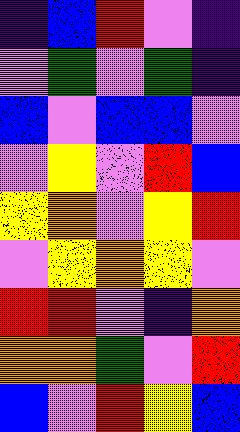[["indigo", "blue", "red", "violet", "indigo"], ["violet", "green", "violet", "green", "indigo"], ["blue", "violet", "blue", "blue", "violet"], ["violet", "yellow", "violet", "red", "blue"], ["yellow", "orange", "violet", "yellow", "red"], ["violet", "yellow", "orange", "yellow", "violet"], ["red", "red", "violet", "indigo", "orange"], ["orange", "orange", "green", "violet", "red"], ["blue", "violet", "red", "yellow", "blue"]]